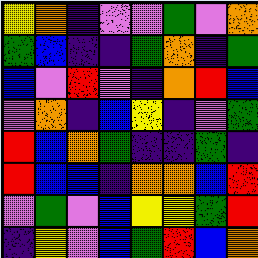[["yellow", "orange", "indigo", "violet", "violet", "green", "violet", "orange"], ["green", "blue", "indigo", "indigo", "green", "orange", "indigo", "green"], ["blue", "violet", "red", "violet", "indigo", "orange", "red", "blue"], ["violet", "orange", "indigo", "blue", "yellow", "indigo", "violet", "green"], ["red", "blue", "orange", "green", "indigo", "indigo", "green", "indigo"], ["red", "blue", "blue", "indigo", "orange", "orange", "blue", "red"], ["violet", "green", "violet", "blue", "yellow", "yellow", "green", "red"], ["indigo", "yellow", "violet", "blue", "green", "red", "blue", "orange"]]